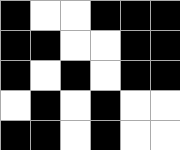[["black", "white", "white", "black", "black", "black"], ["black", "black", "white", "white", "black", "black"], ["black", "white", "black", "white", "black", "black"], ["white", "black", "white", "black", "white", "white"], ["black", "black", "white", "black", "white", "white"]]